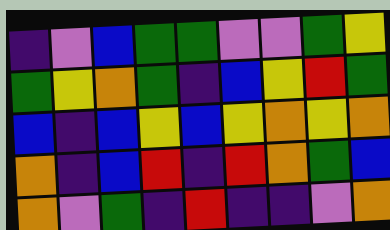[["indigo", "violet", "blue", "green", "green", "violet", "violet", "green", "yellow"], ["green", "yellow", "orange", "green", "indigo", "blue", "yellow", "red", "green"], ["blue", "indigo", "blue", "yellow", "blue", "yellow", "orange", "yellow", "orange"], ["orange", "indigo", "blue", "red", "indigo", "red", "orange", "green", "blue"], ["orange", "violet", "green", "indigo", "red", "indigo", "indigo", "violet", "orange"]]